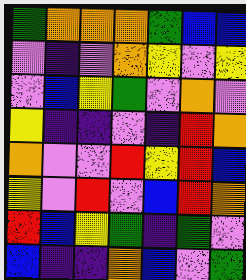[["green", "orange", "orange", "orange", "green", "blue", "blue"], ["violet", "indigo", "violet", "orange", "yellow", "violet", "yellow"], ["violet", "blue", "yellow", "green", "violet", "orange", "violet"], ["yellow", "indigo", "indigo", "violet", "indigo", "red", "orange"], ["orange", "violet", "violet", "red", "yellow", "red", "blue"], ["yellow", "violet", "red", "violet", "blue", "red", "orange"], ["red", "blue", "yellow", "green", "indigo", "green", "violet"], ["blue", "indigo", "indigo", "orange", "blue", "violet", "green"]]